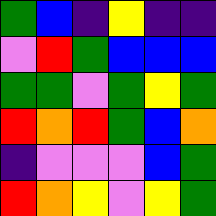[["green", "blue", "indigo", "yellow", "indigo", "indigo"], ["violet", "red", "green", "blue", "blue", "blue"], ["green", "green", "violet", "green", "yellow", "green"], ["red", "orange", "red", "green", "blue", "orange"], ["indigo", "violet", "violet", "violet", "blue", "green"], ["red", "orange", "yellow", "violet", "yellow", "green"]]